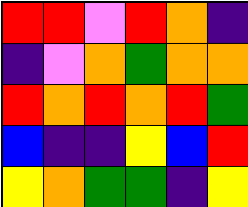[["red", "red", "violet", "red", "orange", "indigo"], ["indigo", "violet", "orange", "green", "orange", "orange"], ["red", "orange", "red", "orange", "red", "green"], ["blue", "indigo", "indigo", "yellow", "blue", "red"], ["yellow", "orange", "green", "green", "indigo", "yellow"]]